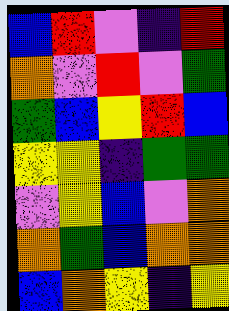[["blue", "red", "violet", "indigo", "red"], ["orange", "violet", "red", "violet", "green"], ["green", "blue", "yellow", "red", "blue"], ["yellow", "yellow", "indigo", "green", "green"], ["violet", "yellow", "blue", "violet", "orange"], ["orange", "green", "blue", "orange", "orange"], ["blue", "orange", "yellow", "indigo", "yellow"]]